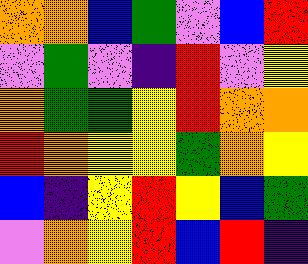[["orange", "orange", "blue", "green", "violet", "blue", "red"], ["violet", "green", "violet", "indigo", "red", "violet", "yellow"], ["orange", "green", "green", "yellow", "red", "orange", "orange"], ["red", "orange", "yellow", "yellow", "green", "orange", "yellow"], ["blue", "indigo", "yellow", "red", "yellow", "blue", "green"], ["violet", "orange", "yellow", "red", "blue", "red", "indigo"]]